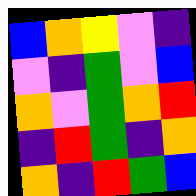[["blue", "orange", "yellow", "violet", "indigo"], ["violet", "indigo", "green", "violet", "blue"], ["orange", "violet", "green", "orange", "red"], ["indigo", "red", "green", "indigo", "orange"], ["orange", "indigo", "red", "green", "blue"]]